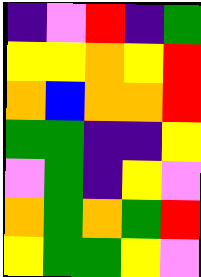[["indigo", "violet", "red", "indigo", "green"], ["yellow", "yellow", "orange", "yellow", "red"], ["orange", "blue", "orange", "orange", "red"], ["green", "green", "indigo", "indigo", "yellow"], ["violet", "green", "indigo", "yellow", "violet"], ["orange", "green", "orange", "green", "red"], ["yellow", "green", "green", "yellow", "violet"]]